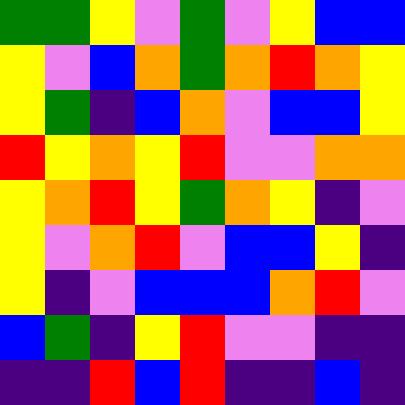[["green", "green", "yellow", "violet", "green", "violet", "yellow", "blue", "blue"], ["yellow", "violet", "blue", "orange", "green", "orange", "red", "orange", "yellow"], ["yellow", "green", "indigo", "blue", "orange", "violet", "blue", "blue", "yellow"], ["red", "yellow", "orange", "yellow", "red", "violet", "violet", "orange", "orange"], ["yellow", "orange", "red", "yellow", "green", "orange", "yellow", "indigo", "violet"], ["yellow", "violet", "orange", "red", "violet", "blue", "blue", "yellow", "indigo"], ["yellow", "indigo", "violet", "blue", "blue", "blue", "orange", "red", "violet"], ["blue", "green", "indigo", "yellow", "red", "violet", "violet", "indigo", "indigo"], ["indigo", "indigo", "red", "blue", "red", "indigo", "indigo", "blue", "indigo"]]